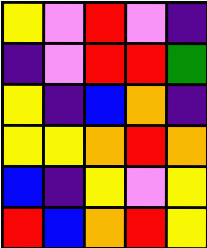[["yellow", "violet", "red", "violet", "indigo"], ["indigo", "violet", "red", "red", "green"], ["yellow", "indigo", "blue", "orange", "indigo"], ["yellow", "yellow", "orange", "red", "orange"], ["blue", "indigo", "yellow", "violet", "yellow"], ["red", "blue", "orange", "red", "yellow"]]